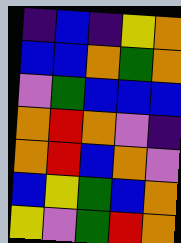[["indigo", "blue", "indigo", "yellow", "orange"], ["blue", "blue", "orange", "green", "orange"], ["violet", "green", "blue", "blue", "blue"], ["orange", "red", "orange", "violet", "indigo"], ["orange", "red", "blue", "orange", "violet"], ["blue", "yellow", "green", "blue", "orange"], ["yellow", "violet", "green", "red", "orange"]]